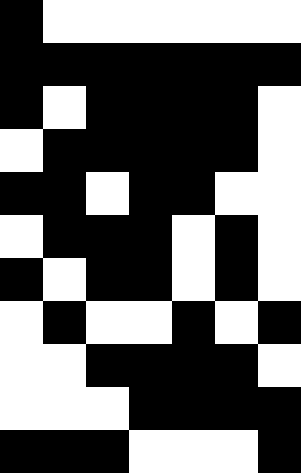[["black", "white", "white", "white", "white", "white", "white"], ["black", "black", "black", "black", "black", "black", "black"], ["black", "white", "black", "black", "black", "black", "white"], ["white", "black", "black", "black", "black", "black", "white"], ["black", "black", "white", "black", "black", "white", "white"], ["white", "black", "black", "black", "white", "black", "white"], ["black", "white", "black", "black", "white", "black", "white"], ["white", "black", "white", "white", "black", "white", "black"], ["white", "white", "black", "black", "black", "black", "white"], ["white", "white", "white", "black", "black", "black", "black"], ["black", "black", "black", "white", "white", "white", "black"]]